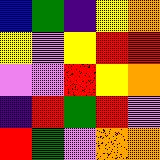[["blue", "green", "indigo", "yellow", "orange"], ["yellow", "violet", "yellow", "red", "red"], ["violet", "violet", "red", "yellow", "orange"], ["indigo", "red", "green", "red", "violet"], ["red", "green", "violet", "orange", "orange"]]